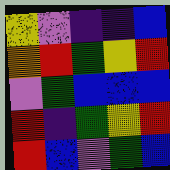[["yellow", "violet", "indigo", "indigo", "blue"], ["orange", "red", "green", "yellow", "red"], ["violet", "green", "blue", "blue", "blue"], ["red", "indigo", "green", "yellow", "red"], ["red", "blue", "violet", "green", "blue"]]